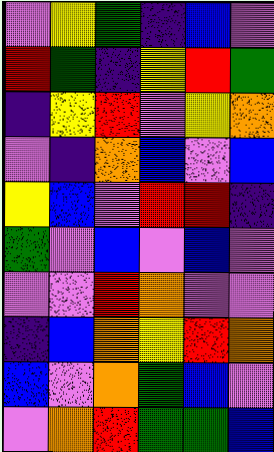[["violet", "yellow", "green", "indigo", "blue", "violet"], ["red", "green", "indigo", "yellow", "red", "green"], ["indigo", "yellow", "red", "violet", "yellow", "orange"], ["violet", "indigo", "orange", "blue", "violet", "blue"], ["yellow", "blue", "violet", "red", "red", "indigo"], ["green", "violet", "blue", "violet", "blue", "violet"], ["violet", "violet", "red", "orange", "violet", "violet"], ["indigo", "blue", "orange", "yellow", "red", "orange"], ["blue", "violet", "orange", "green", "blue", "violet"], ["violet", "orange", "red", "green", "green", "blue"]]